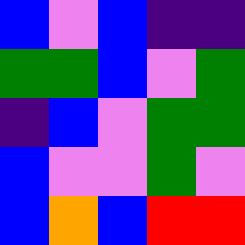[["blue", "violet", "blue", "indigo", "indigo"], ["green", "green", "blue", "violet", "green"], ["indigo", "blue", "violet", "green", "green"], ["blue", "violet", "violet", "green", "violet"], ["blue", "orange", "blue", "red", "red"]]